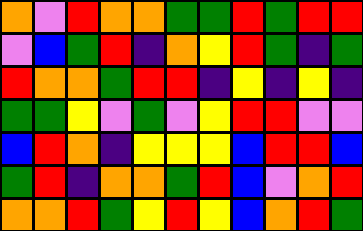[["orange", "violet", "red", "orange", "orange", "green", "green", "red", "green", "red", "red"], ["violet", "blue", "green", "red", "indigo", "orange", "yellow", "red", "green", "indigo", "green"], ["red", "orange", "orange", "green", "red", "red", "indigo", "yellow", "indigo", "yellow", "indigo"], ["green", "green", "yellow", "violet", "green", "violet", "yellow", "red", "red", "violet", "violet"], ["blue", "red", "orange", "indigo", "yellow", "yellow", "yellow", "blue", "red", "red", "blue"], ["green", "red", "indigo", "orange", "orange", "green", "red", "blue", "violet", "orange", "red"], ["orange", "orange", "red", "green", "yellow", "red", "yellow", "blue", "orange", "red", "green"]]